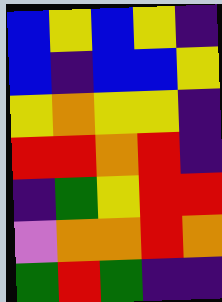[["blue", "yellow", "blue", "yellow", "indigo"], ["blue", "indigo", "blue", "blue", "yellow"], ["yellow", "orange", "yellow", "yellow", "indigo"], ["red", "red", "orange", "red", "indigo"], ["indigo", "green", "yellow", "red", "red"], ["violet", "orange", "orange", "red", "orange"], ["green", "red", "green", "indigo", "indigo"]]